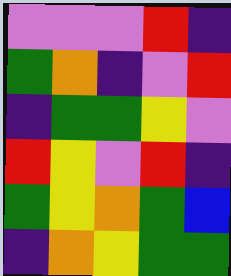[["violet", "violet", "violet", "red", "indigo"], ["green", "orange", "indigo", "violet", "red"], ["indigo", "green", "green", "yellow", "violet"], ["red", "yellow", "violet", "red", "indigo"], ["green", "yellow", "orange", "green", "blue"], ["indigo", "orange", "yellow", "green", "green"]]